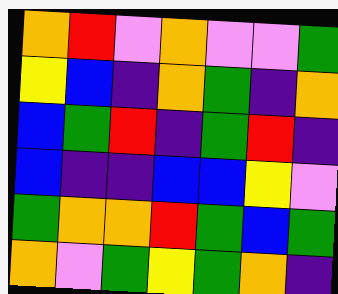[["orange", "red", "violet", "orange", "violet", "violet", "green"], ["yellow", "blue", "indigo", "orange", "green", "indigo", "orange"], ["blue", "green", "red", "indigo", "green", "red", "indigo"], ["blue", "indigo", "indigo", "blue", "blue", "yellow", "violet"], ["green", "orange", "orange", "red", "green", "blue", "green"], ["orange", "violet", "green", "yellow", "green", "orange", "indigo"]]